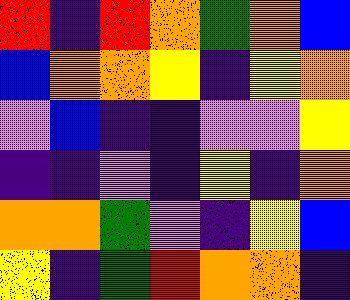[["red", "indigo", "red", "orange", "green", "orange", "blue"], ["blue", "orange", "orange", "yellow", "indigo", "yellow", "orange"], ["violet", "blue", "indigo", "indigo", "violet", "violet", "yellow"], ["indigo", "indigo", "violet", "indigo", "yellow", "indigo", "orange"], ["orange", "orange", "green", "violet", "indigo", "yellow", "blue"], ["yellow", "indigo", "green", "red", "orange", "orange", "indigo"]]